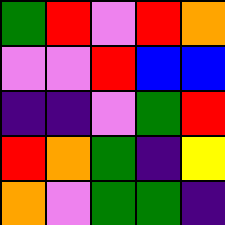[["green", "red", "violet", "red", "orange"], ["violet", "violet", "red", "blue", "blue"], ["indigo", "indigo", "violet", "green", "red"], ["red", "orange", "green", "indigo", "yellow"], ["orange", "violet", "green", "green", "indigo"]]